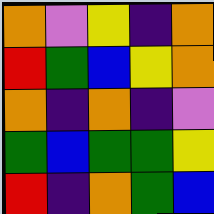[["orange", "violet", "yellow", "indigo", "orange"], ["red", "green", "blue", "yellow", "orange"], ["orange", "indigo", "orange", "indigo", "violet"], ["green", "blue", "green", "green", "yellow"], ["red", "indigo", "orange", "green", "blue"]]